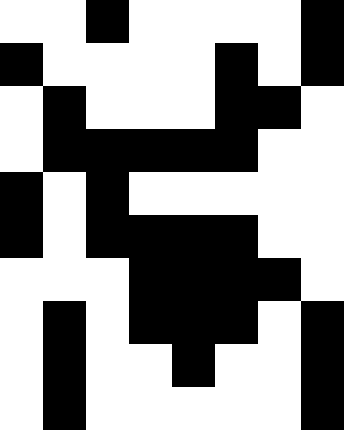[["white", "white", "black", "white", "white", "white", "white", "black"], ["black", "white", "white", "white", "white", "black", "white", "black"], ["white", "black", "white", "white", "white", "black", "black", "white"], ["white", "black", "black", "black", "black", "black", "white", "white"], ["black", "white", "black", "white", "white", "white", "white", "white"], ["black", "white", "black", "black", "black", "black", "white", "white"], ["white", "white", "white", "black", "black", "black", "black", "white"], ["white", "black", "white", "black", "black", "black", "white", "black"], ["white", "black", "white", "white", "black", "white", "white", "black"], ["white", "black", "white", "white", "white", "white", "white", "black"]]